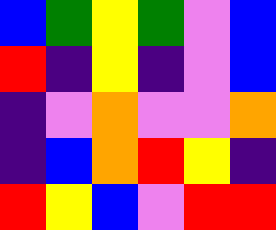[["blue", "green", "yellow", "green", "violet", "blue"], ["red", "indigo", "yellow", "indigo", "violet", "blue"], ["indigo", "violet", "orange", "violet", "violet", "orange"], ["indigo", "blue", "orange", "red", "yellow", "indigo"], ["red", "yellow", "blue", "violet", "red", "red"]]